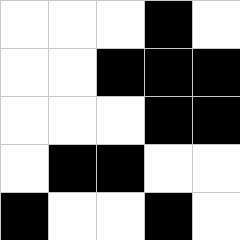[["white", "white", "white", "black", "white"], ["white", "white", "black", "black", "black"], ["white", "white", "white", "black", "black"], ["white", "black", "black", "white", "white"], ["black", "white", "white", "black", "white"]]